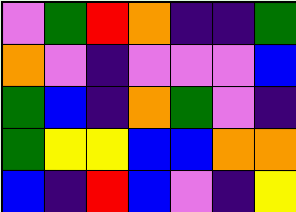[["violet", "green", "red", "orange", "indigo", "indigo", "green"], ["orange", "violet", "indigo", "violet", "violet", "violet", "blue"], ["green", "blue", "indigo", "orange", "green", "violet", "indigo"], ["green", "yellow", "yellow", "blue", "blue", "orange", "orange"], ["blue", "indigo", "red", "blue", "violet", "indigo", "yellow"]]